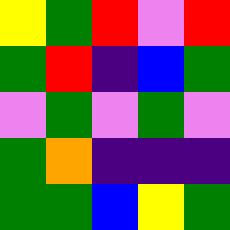[["yellow", "green", "red", "violet", "red"], ["green", "red", "indigo", "blue", "green"], ["violet", "green", "violet", "green", "violet"], ["green", "orange", "indigo", "indigo", "indigo"], ["green", "green", "blue", "yellow", "green"]]